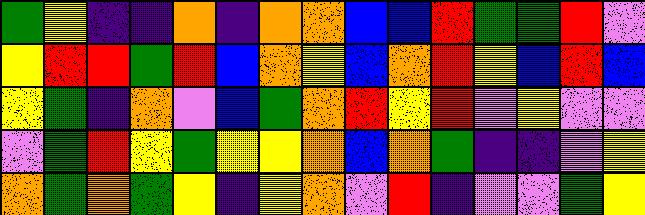[["green", "yellow", "indigo", "indigo", "orange", "indigo", "orange", "orange", "blue", "blue", "red", "green", "green", "red", "violet"], ["yellow", "red", "red", "green", "red", "blue", "orange", "yellow", "blue", "orange", "red", "yellow", "blue", "red", "blue"], ["yellow", "green", "indigo", "orange", "violet", "blue", "green", "orange", "red", "yellow", "red", "violet", "yellow", "violet", "violet"], ["violet", "green", "red", "yellow", "green", "yellow", "yellow", "orange", "blue", "orange", "green", "indigo", "indigo", "violet", "yellow"], ["orange", "green", "orange", "green", "yellow", "indigo", "yellow", "orange", "violet", "red", "indigo", "violet", "violet", "green", "yellow"]]